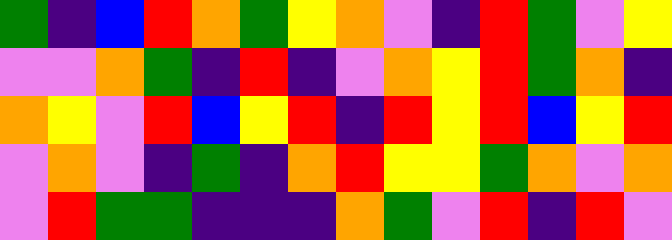[["green", "indigo", "blue", "red", "orange", "green", "yellow", "orange", "violet", "indigo", "red", "green", "violet", "yellow"], ["violet", "violet", "orange", "green", "indigo", "red", "indigo", "violet", "orange", "yellow", "red", "green", "orange", "indigo"], ["orange", "yellow", "violet", "red", "blue", "yellow", "red", "indigo", "red", "yellow", "red", "blue", "yellow", "red"], ["violet", "orange", "violet", "indigo", "green", "indigo", "orange", "red", "yellow", "yellow", "green", "orange", "violet", "orange"], ["violet", "red", "green", "green", "indigo", "indigo", "indigo", "orange", "green", "violet", "red", "indigo", "red", "violet"]]